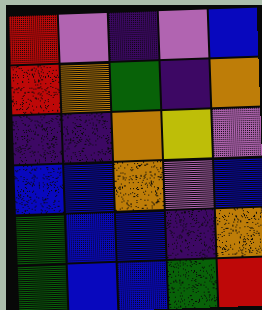[["red", "violet", "indigo", "violet", "blue"], ["red", "orange", "green", "indigo", "orange"], ["indigo", "indigo", "orange", "yellow", "violet"], ["blue", "blue", "orange", "violet", "blue"], ["green", "blue", "blue", "indigo", "orange"], ["green", "blue", "blue", "green", "red"]]